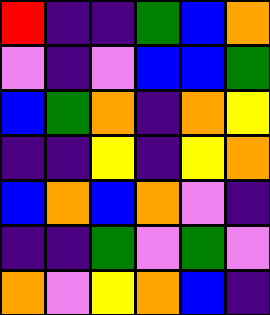[["red", "indigo", "indigo", "green", "blue", "orange"], ["violet", "indigo", "violet", "blue", "blue", "green"], ["blue", "green", "orange", "indigo", "orange", "yellow"], ["indigo", "indigo", "yellow", "indigo", "yellow", "orange"], ["blue", "orange", "blue", "orange", "violet", "indigo"], ["indigo", "indigo", "green", "violet", "green", "violet"], ["orange", "violet", "yellow", "orange", "blue", "indigo"]]